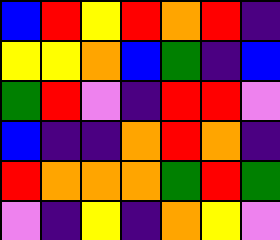[["blue", "red", "yellow", "red", "orange", "red", "indigo"], ["yellow", "yellow", "orange", "blue", "green", "indigo", "blue"], ["green", "red", "violet", "indigo", "red", "red", "violet"], ["blue", "indigo", "indigo", "orange", "red", "orange", "indigo"], ["red", "orange", "orange", "orange", "green", "red", "green"], ["violet", "indigo", "yellow", "indigo", "orange", "yellow", "violet"]]